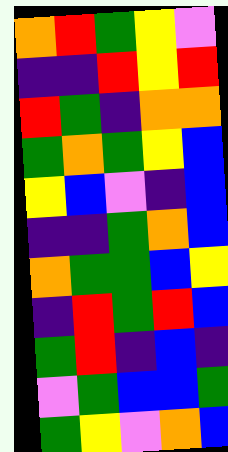[["orange", "red", "green", "yellow", "violet"], ["indigo", "indigo", "red", "yellow", "red"], ["red", "green", "indigo", "orange", "orange"], ["green", "orange", "green", "yellow", "blue"], ["yellow", "blue", "violet", "indigo", "blue"], ["indigo", "indigo", "green", "orange", "blue"], ["orange", "green", "green", "blue", "yellow"], ["indigo", "red", "green", "red", "blue"], ["green", "red", "indigo", "blue", "indigo"], ["violet", "green", "blue", "blue", "green"], ["green", "yellow", "violet", "orange", "blue"]]